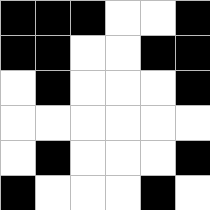[["black", "black", "black", "white", "white", "black"], ["black", "black", "white", "white", "black", "black"], ["white", "black", "white", "white", "white", "black"], ["white", "white", "white", "white", "white", "white"], ["white", "black", "white", "white", "white", "black"], ["black", "white", "white", "white", "black", "white"]]